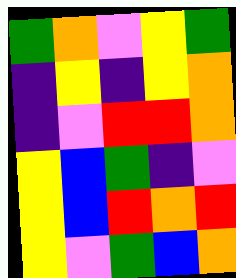[["green", "orange", "violet", "yellow", "green"], ["indigo", "yellow", "indigo", "yellow", "orange"], ["indigo", "violet", "red", "red", "orange"], ["yellow", "blue", "green", "indigo", "violet"], ["yellow", "blue", "red", "orange", "red"], ["yellow", "violet", "green", "blue", "orange"]]